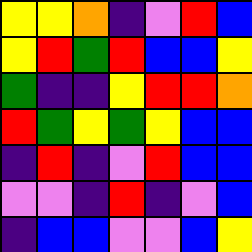[["yellow", "yellow", "orange", "indigo", "violet", "red", "blue"], ["yellow", "red", "green", "red", "blue", "blue", "yellow"], ["green", "indigo", "indigo", "yellow", "red", "red", "orange"], ["red", "green", "yellow", "green", "yellow", "blue", "blue"], ["indigo", "red", "indigo", "violet", "red", "blue", "blue"], ["violet", "violet", "indigo", "red", "indigo", "violet", "blue"], ["indigo", "blue", "blue", "violet", "violet", "blue", "yellow"]]